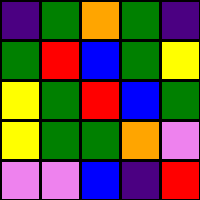[["indigo", "green", "orange", "green", "indigo"], ["green", "red", "blue", "green", "yellow"], ["yellow", "green", "red", "blue", "green"], ["yellow", "green", "green", "orange", "violet"], ["violet", "violet", "blue", "indigo", "red"]]